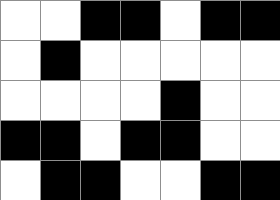[["white", "white", "black", "black", "white", "black", "black"], ["white", "black", "white", "white", "white", "white", "white"], ["white", "white", "white", "white", "black", "white", "white"], ["black", "black", "white", "black", "black", "white", "white"], ["white", "black", "black", "white", "white", "black", "black"]]